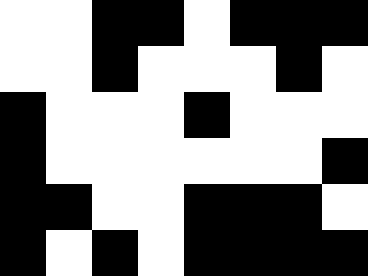[["white", "white", "black", "black", "white", "black", "black", "black"], ["white", "white", "black", "white", "white", "white", "black", "white"], ["black", "white", "white", "white", "black", "white", "white", "white"], ["black", "white", "white", "white", "white", "white", "white", "black"], ["black", "black", "white", "white", "black", "black", "black", "white"], ["black", "white", "black", "white", "black", "black", "black", "black"]]